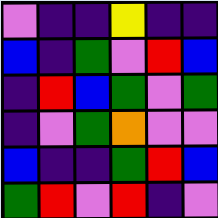[["violet", "indigo", "indigo", "yellow", "indigo", "indigo"], ["blue", "indigo", "green", "violet", "red", "blue"], ["indigo", "red", "blue", "green", "violet", "green"], ["indigo", "violet", "green", "orange", "violet", "violet"], ["blue", "indigo", "indigo", "green", "red", "blue"], ["green", "red", "violet", "red", "indigo", "violet"]]